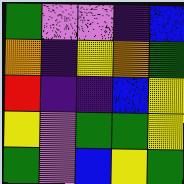[["green", "violet", "violet", "indigo", "blue"], ["orange", "indigo", "yellow", "orange", "green"], ["red", "indigo", "indigo", "blue", "yellow"], ["yellow", "violet", "green", "green", "yellow"], ["green", "violet", "blue", "yellow", "green"]]